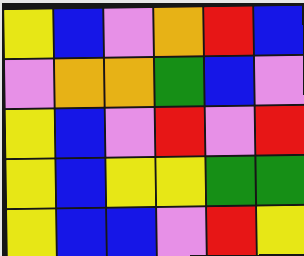[["yellow", "blue", "violet", "orange", "red", "blue"], ["violet", "orange", "orange", "green", "blue", "violet"], ["yellow", "blue", "violet", "red", "violet", "red"], ["yellow", "blue", "yellow", "yellow", "green", "green"], ["yellow", "blue", "blue", "violet", "red", "yellow"]]